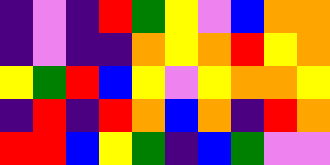[["indigo", "violet", "indigo", "red", "green", "yellow", "violet", "blue", "orange", "orange"], ["indigo", "violet", "indigo", "indigo", "orange", "yellow", "orange", "red", "yellow", "orange"], ["yellow", "green", "red", "blue", "yellow", "violet", "yellow", "orange", "orange", "yellow"], ["indigo", "red", "indigo", "red", "orange", "blue", "orange", "indigo", "red", "orange"], ["red", "red", "blue", "yellow", "green", "indigo", "blue", "green", "violet", "violet"]]